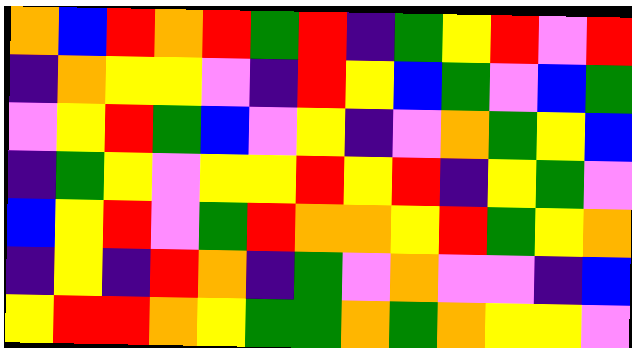[["orange", "blue", "red", "orange", "red", "green", "red", "indigo", "green", "yellow", "red", "violet", "red"], ["indigo", "orange", "yellow", "yellow", "violet", "indigo", "red", "yellow", "blue", "green", "violet", "blue", "green"], ["violet", "yellow", "red", "green", "blue", "violet", "yellow", "indigo", "violet", "orange", "green", "yellow", "blue"], ["indigo", "green", "yellow", "violet", "yellow", "yellow", "red", "yellow", "red", "indigo", "yellow", "green", "violet"], ["blue", "yellow", "red", "violet", "green", "red", "orange", "orange", "yellow", "red", "green", "yellow", "orange"], ["indigo", "yellow", "indigo", "red", "orange", "indigo", "green", "violet", "orange", "violet", "violet", "indigo", "blue"], ["yellow", "red", "red", "orange", "yellow", "green", "green", "orange", "green", "orange", "yellow", "yellow", "violet"]]